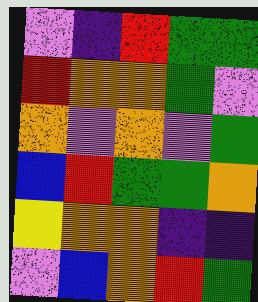[["violet", "indigo", "red", "green", "green"], ["red", "orange", "orange", "green", "violet"], ["orange", "violet", "orange", "violet", "green"], ["blue", "red", "green", "green", "orange"], ["yellow", "orange", "orange", "indigo", "indigo"], ["violet", "blue", "orange", "red", "green"]]